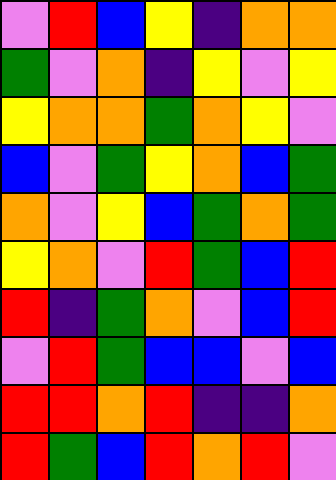[["violet", "red", "blue", "yellow", "indigo", "orange", "orange"], ["green", "violet", "orange", "indigo", "yellow", "violet", "yellow"], ["yellow", "orange", "orange", "green", "orange", "yellow", "violet"], ["blue", "violet", "green", "yellow", "orange", "blue", "green"], ["orange", "violet", "yellow", "blue", "green", "orange", "green"], ["yellow", "orange", "violet", "red", "green", "blue", "red"], ["red", "indigo", "green", "orange", "violet", "blue", "red"], ["violet", "red", "green", "blue", "blue", "violet", "blue"], ["red", "red", "orange", "red", "indigo", "indigo", "orange"], ["red", "green", "blue", "red", "orange", "red", "violet"]]